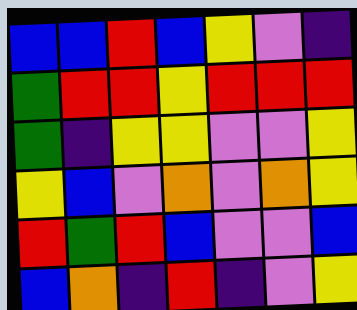[["blue", "blue", "red", "blue", "yellow", "violet", "indigo"], ["green", "red", "red", "yellow", "red", "red", "red"], ["green", "indigo", "yellow", "yellow", "violet", "violet", "yellow"], ["yellow", "blue", "violet", "orange", "violet", "orange", "yellow"], ["red", "green", "red", "blue", "violet", "violet", "blue"], ["blue", "orange", "indigo", "red", "indigo", "violet", "yellow"]]